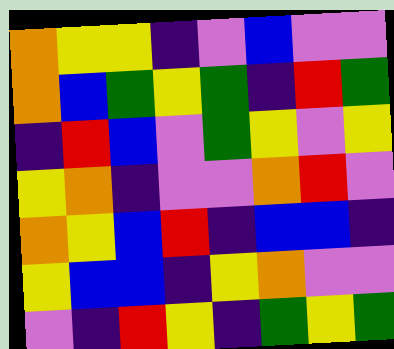[["orange", "yellow", "yellow", "indigo", "violet", "blue", "violet", "violet"], ["orange", "blue", "green", "yellow", "green", "indigo", "red", "green"], ["indigo", "red", "blue", "violet", "green", "yellow", "violet", "yellow"], ["yellow", "orange", "indigo", "violet", "violet", "orange", "red", "violet"], ["orange", "yellow", "blue", "red", "indigo", "blue", "blue", "indigo"], ["yellow", "blue", "blue", "indigo", "yellow", "orange", "violet", "violet"], ["violet", "indigo", "red", "yellow", "indigo", "green", "yellow", "green"]]